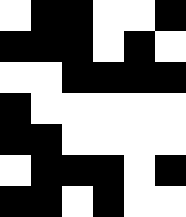[["white", "black", "black", "white", "white", "black"], ["black", "black", "black", "white", "black", "white"], ["white", "white", "black", "black", "black", "black"], ["black", "white", "white", "white", "white", "white"], ["black", "black", "white", "white", "white", "white"], ["white", "black", "black", "black", "white", "black"], ["black", "black", "white", "black", "white", "white"]]